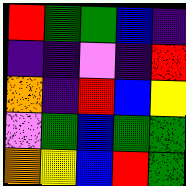[["red", "green", "green", "blue", "indigo"], ["indigo", "indigo", "violet", "indigo", "red"], ["orange", "indigo", "red", "blue", "yellow"], ["violet", "green", "blue", "green", "green"], ["orange", "yellow", "blue", "red", "green"]]